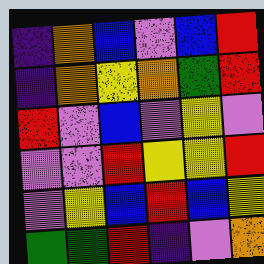[["indigo", "orange", "blue", "violet", "blue", "red"], ["indigo", "orange", "yellow", "orange", "green", "red"], ["red", "violet", "blue", "violet", "yellow", "violet"], ["violet", "violet", "red", "yellow", "yellow", "red"], ["violet", "yellow", "blue", "red", "blue", "yellow"], ["green", "green", "red", "indigo", "violet", "orange"]]